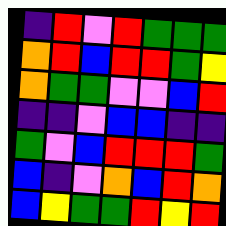[["indigo", "red", "violet", "red", "green", "green", "green"], ["orange", "red", "blue", "red", "red", "green", "yellow"], ["orange", "green", "green", "violet", "violet", "blue", "red"], ["indigo", "indigo", "violet", "blue", "blue", "indigo", "indigo"], ["green", "violet", "blue", "red", "red", "red", "green"], ["blue", "indigo", "violet", "orange", "blue", "red", "orange"], ["blue", "yellow", "green", "green", "red", "yellow", "red"]]